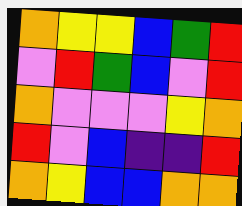[["orange", "yellow", "yellow", "blue", "green", "red"], ["violet", "red", "green", "blue", "violet", "red"], ["orange", "violet", "violet", "violet", "yellow", "orange"], ["red", "violet", "blue", "indigo", "indigo", "red"], ["orange", "yellow", "blue", "blue", "orange", "orange"]]